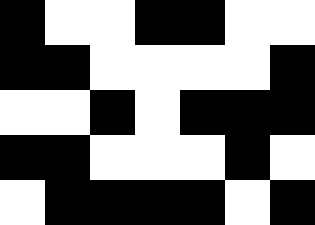[["black", "white", "white", "black", "black", "white", "white"], ["black", "black", "white", "white", "white", "white", "black"], ["white", "white", "black", "white", "black", "black", "black"], ["black", "black", "white", "white", "white", "black", "white"], ["white", "black", "black", "black", "black", "white", "black"]]